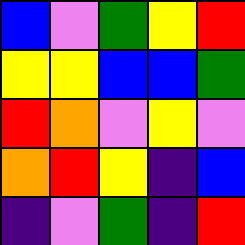[["blue", "violet", "green", "yellow", "red"], ["yellow", "yellow", "blue", "blue", "green"], ["red", "orange", "violet", "yellow", "violet"], ["orange", "red", "yellow", "indigo", "blue"], ["indigo", "violet", "green", "indigo", "red"]]